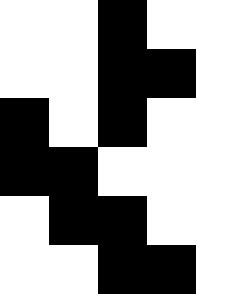[["white", "white", "black", "white", "white"], ["white", "white", "black", "black", "white"], ["black", "white", "black", "white", "white"], ["black", "black", "white", "white", "white"], ["white", "black", "black", "white", "white"], ["white", "white", "black", "black", "white"]]